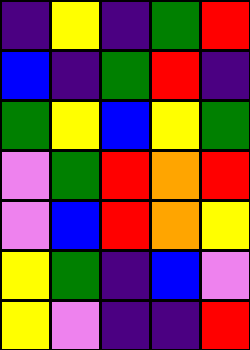[["indigo", "yellow", "indigo", "green", "red"], ["blue", "indigo", "green", "red", "indigo"], ["green", "yellow", "blue", "yellow", "green"], ["violet", "green", "red", "orange", "red"], ["violet", "blue", "red", "orange", "yellow"], ["yellow", "green", "indigo", "blue", "violet"], ["yellow", "violet", "indigo", "indigo", "red"]]